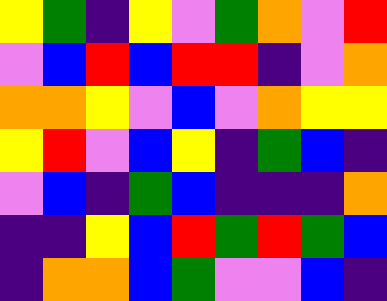[["yellow", "green", "indigo", "yellow", "violet", "green", "orange", "violet", "red"], ["violet", "blue", "red", "blue", "red", "red", "indigo", "violet", "orange"], ["orange", "orange", "yellow", "violet", "blue", "violet", "orange", "yellow", "yellow"], ["yellow", "red", "violet", "blue", "yellow", "indigo", "green", "blue", "indigo"], ["violet", "blue", "indigo", "green", "blue", "indigo", "indigo", "indigo", "orange"], ["indigo", "indigo", "yellow", "blue", "red", "green", "red", "green", "blue"], ["indigo", "orange", "orange", "blue", "green", "violet", "violet", "blue", "indigo"]]